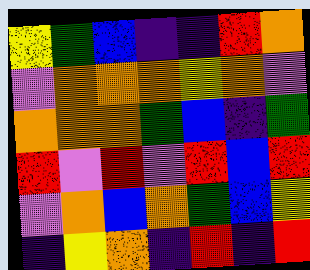[["yellow", "green", "blue", "indigo", "indigo", "red", "orange"], ["violet", "orange", "orange", "orange", "yellow", "orange", "violet"], ["orange", "orange", "orange", "green", "blue", "indigo", "green"], ["red", "violet", "red", "violet", "red", "blue", "red"], ["violet", "orange", "blue", "orange", "green", "blue", "yellow"], ["indigo", "yellow", "orange", "indigo", "red", "indigo", "red"]]